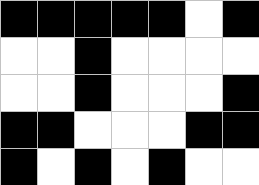[["black", "black", "black", "black", "black", "white", "black"], ["white", "white", "black", "white", "white", "white", "white"], ["white", "white", "black", "white", "white", "white", "black"], ["black", "black", "white", "white", "white", "black", "black"], ["black", "white", "black", "white", "black", "white", "white"]]